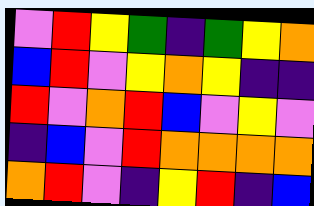[["violet", "red", "yellow", "green", "indigo", "green", "yellow", "orange"], ["blue", "red", "violet", "yellow", "orange", "yellow", "indigo", "indigo"], ["red", "violet", "orange", "red", "blue", "violet", "yellow", "violet"], ["indigo", "blue", "violet", "red", "orange", "orange", "orange", "orange"], ["orange", "red", "violet", "indigo", "yellow", "red", "indigo", "blue"]]